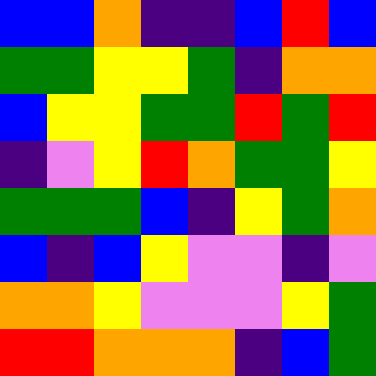[["blue", "blue", "orange", "indigo", "indigo", "blue", "red", "blue"], ["green", "green", "yellow", "yellow", "green", "indigo", "orange", "orange"], ["blue", "yellow", "yellow", "green", "green", "red", "green", "red"], ["indigo", "violet", "yellow", "red", "orange", "green", "green", "yellow"], ["green", "green", "green", "blue", "indigo", "yellow", "green", "orange"], ["blue", "indigo", "blue", "yellow", "violet", "violet", "indigo", "violet"], ["orange", "orange", "yellow", "violet", "violet", "violet", "yellow", "green"], ["red", "red", "orange", "orange", "orange", "indigo", "blue", "green"]]